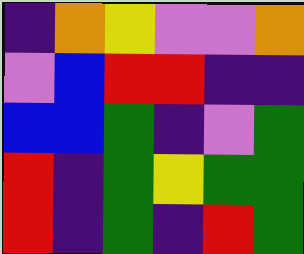[["indigo", "orange", "yellow", "violet", "violet", "orange"], ["violet", "blue", "red", "red", "indigo", "indigo"], ["blue", "blue", "green", "indigo", "violet", "green"], ["red", "indigo", "green", "yellow", "green", "green"], ["red", "indigo", "green", "indigo", "red", "green"]]